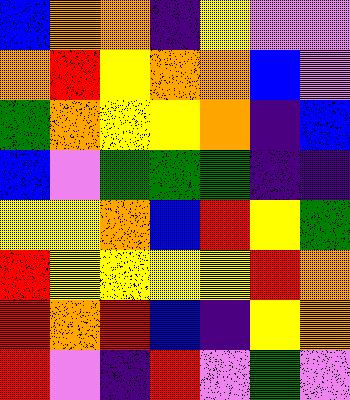[["blue", "orange", "orange", "indigo", "yellow", "violet", "violet"], ["orange", "red", "yellow", "orange", "orange", "blue", "violet"], ["green", "orange", "yellow", "yellow", "orange", "indigo", "blue"], ["blue", "violet", "green", "green", "green", "indigo", "indigo"], ["yellow", "yellow", "orange", "blue", "red", "yellow", "green"], ["red", "yellow", "yellow", "yellow", "yellow", "red", "orange"], ["red", "orange", "red", "blue", "indigo", "yellow", "orange"], ["red", "violet", "indigo", "red", "violet", "green", "violet"]]